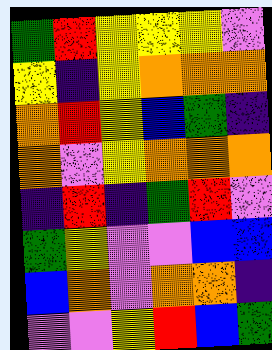[["green", "red", "yellow", "yellow", "yellow", "violet"], ["yellow", "indigo", "yellow", "orange", "orange", "orange"], ["orange", "red", "yellow", "blue", "green", "indigo"], ["orange", "violet", "yellow", "orange", "orange", "orange"], ["indigo", "red", "indigo", "green", "red", "violet"], ["green", "yellow", "violet", "violet", "blue", "blue"], ["blue", "orange", "violet", "orange", "orange", "indigo"], ["violet", "violet", "yellow", "red", "blue", "green"]]